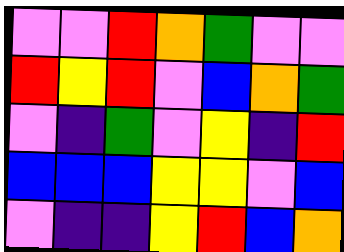[["violet", "violet", "red", "orange", "green", "violet", "violet"], ["red", "yellow", "red", "violet", "blue", "orange", "green"], ["violet", "indigo", "green", "violet", "yellow", "indigo", "red"], ["blue", "blue", "blue", "yellow", "yellow", "violet", "blue"], ["violet", "indigo", "indigo", "yellow", "red", "blue", "orange"]]